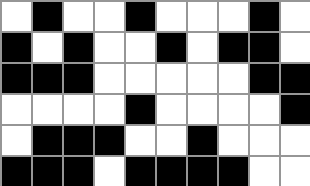[["white", "black", "white", "white", "black", "white", "white", "white", "black", "white"], ["black", "white", "black", "white", "white", "black", "white", "black", "black", "white"], ["black", "black", "black", "white", "white", "white", "white", "white", "black", "black"], ["white", "white", "white", "white", "black", "white", "white", "white", "white", "black"], ["white", "black", "black", "black", "white", "white", "black", "white", "white", "white"], ["black", "black", "black", "white", "black", "black", "black", "black", "white", "white"]]